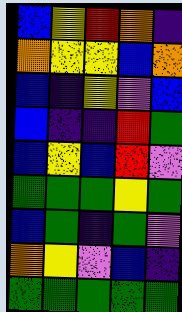[["blue", "yellow", "red", "orange", "indigo"], ["orange", "yellow", "yellow", "blue", "orange"], ["blue", "indigo", "yellow", "violet", "blue"], ["blue", "indigo", "indigo", "red", "green"], ["blue", "yellow", "blue", "red", "violet"], ["green", "green", "green", "yellow", "green"], ["blue", "green", "indigo", "green", "violet"], ["orange", "yellow", "violet", "blue", "indigo"], ["green", "green", "green", "green", "green"]]